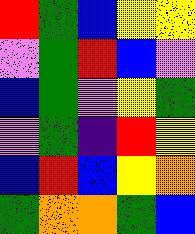[["red", "green", "blue", "yellow", "yellow"], ["violet", "green", "red", "blue", "violet"], ["blue", "green", "violet", "yellow", "green"], ["violet", "green", "indigo", "red", "yellow"], ["blue", "red", "blue", "yellow", "orange"], ["green", "orange", "orange", "green", "blue"]]